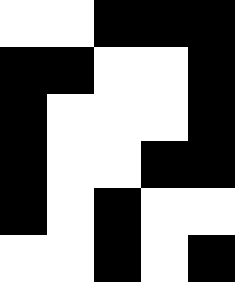[["white", "white", "black", "black", "black"], ["black", "black", "white", "white", "black"], ["black", "white", "white", "white", "black"], ["black", "white", "white", "black", "black"], ["black", "white", "black", "white", "white"], ["white", "white", "black", "white", "black"]]